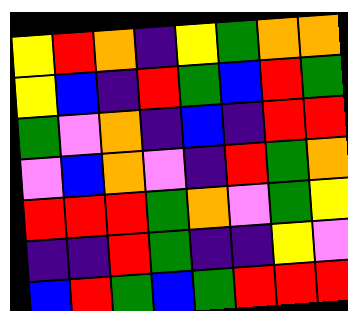[["yellow", "red", "orange", "indigo", "yellow", "green", "orange", "orange"], ["yellow", "blue", "indigo", "red", "green", "blue", "red", "green"], ["green", "violet", "orange", "indigo", "blue", "indigo", "red", "red"], ["violet", "blue", "orange", "violet", "indigo", "red", "green", "orange"], ["red", "red", "red", "green", "orange", "violet", "green", "yellow"], ["indigo", "indigo", "red", "green", "indigo", "indigo", "yellow", "violet"], ["blue", "red", "green", "blue", "green", "red", "red", "red"]]